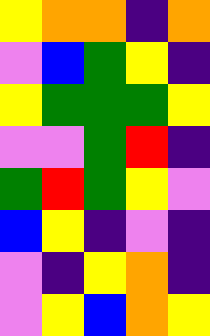[["yellow", "orange", "orange", "indigo", "orange"], ["violet", "blue", "green", "yellow", "indigo"], ["yellow", "green", "green", "green", "yellow"], ["violet", "violet", "green", "red", "indigo"], ["green", "red", "green", "yellow", "violet"], ["blue", "yellow", "indigo", "violet", "indigo"], ["violet", "indigo", "yellow", "orange", "indigo"], ["violet", "yellow", "blue", "orange", "yellow"]]